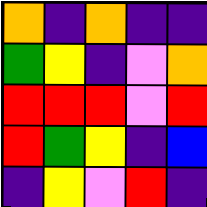[["orange", "indigo", "orange", "indigo", "indigo"], ["green", "yellow", "indigo", "violet", "orange"], ["red", "red", "red", "violet", "red"], ["red", "green", "yellow", "indigo", "blue"], ["indigo", "yellow", "violet", "red", "indigo"]]